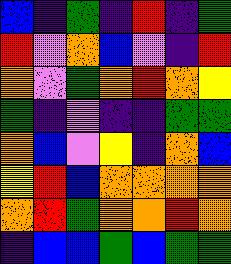[["blue", "indigo", "green", "indigo", "red", "indigo", "green"], ["red", "violet", "orange", "blue", "violet", "indigo", "red"], ["orange", "violet", "green", "orange", "red", "orange", "yellow"], ["green", "indigo", "violet", "indigo", "indigo", "green", "green"], ["orange", "blue", "violet", "yellow", "indigo", "orange", "blue"], ["yellow", "red", "blue", "orange", "orange", "orange", "orange"], ["orange", "red", "green", "orange", "orange", "red", "orange"], ["indigo", "blue", "blue", "green", "blue", "green", "green"]]